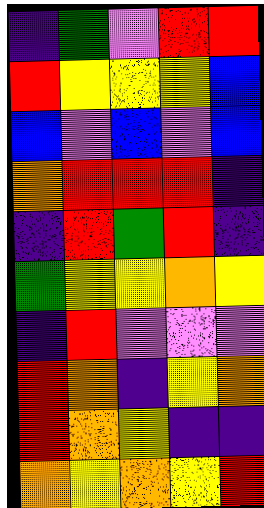[["indigo", "green", "violet", "red", "red"], ["red", "yellow", "yellow", "yellow", "blue"], ["blue", "violet", "blue", "violet", "blue"], ["orange", "red", "red", "red", "indigo"], ["indigo", "red", "green", "red", "indigo"], ["green", "yellow", "yellow", "orange", "yellow"], ["indigo", "red", "violet", "violet", "violet"], ["red", "orange", "indigo", "yellow", "orange"], ["red", "orange", "yellow", "indigo", "indigo"], ["orange", "yellow", "orange", "yellow", "red"]]